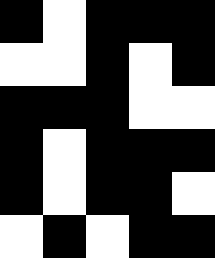[["black", "white", "black", "black", "black"], ["white", "white", "black", "white", "black"], ["black", "black", "black", "white", "white"], ["black", "white", "black", "black", "black"], ["black", "white", "black", "black", "white"], ["white", "black", "white", "black", "black"]]